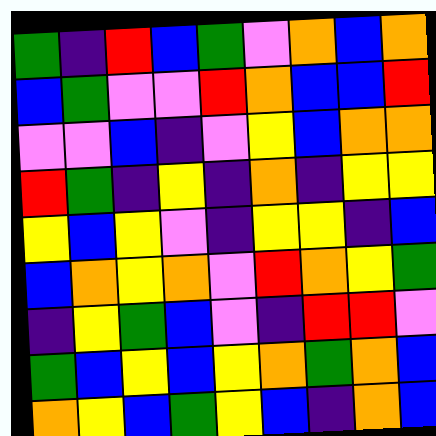[["green", "indigo", "red", "blue", "green", "violet", "orange", "blue", "orange"], ["blue", "green", "violet", "violet", "red", "orange", "blue", "blue", "red"], ["violet", "violet", "blue", "indigo", "violet", "yellow", "blue", "orange", "orange"], ["red", "green", "indigo", "yellow", "indigo", "orange", "indigo", "yellow", "yellow"], ["yellow", "blue", "yellow", "violet", "indigo", "yellow", "yellow", "indigo", "blue"], ["blue", "orange", "yellow", "orange", "violet", "red", "orange", "yellow", "green"], ["indigo", "yellow", "green", "blue", "violet", "indigo", "red", "red", "violet"], ["green", "blue", "yellow", "blue", "yellow", "orange", "green", "orange", "blue"], ["orange", "yellow", "blue", "green", "yellow", "blue", "indigo", "orange", "blue"]]